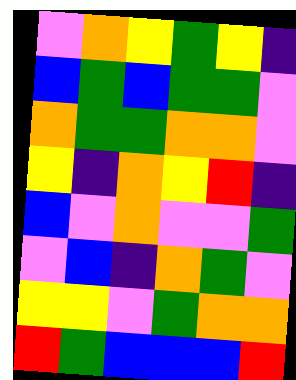[["violet", "orange", "yellow", "green", "yellow", "indigo"], ["blue", "green", "blue", "green", "green", "violet"], ["orange", "green", "green", "orange", "orange", "violet"], ["yellow", "indigo", "orange", "yellow", "red", "indigo"], ["blue", "violet", "orange", "violet", "violet", "green"], ["violet", "blue", "indigo", "orange", "green", "violet"], ["yellow", "yellow", "violet", "green", "orange", "orange"], ["red", "green", "blue", "blue", "blue", "red"]]